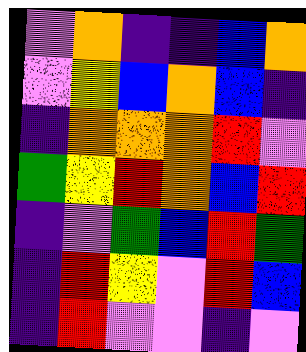[["violet", "orange", "indigo", "indigo", "blue", "orange"], ["violet", "yellow", "blue", "orange", "blue", "indigo"], ["indigo", "orange", "orange", "orange", "red", "violet"], ["green", "yellow", "red", "orange", "blue", "red"], ["indigo", "violet", "green", "blue", "red", "green"], ["indigo", "red", "yellow", "violet", "red", "blue"], ["indigo", "red", "violet", "violet", "indigo", "violet"]]